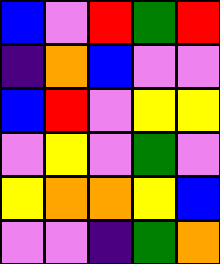[["blue", "violet", "red", "green", "red"], ["indigo", "orange", "blue", "violet", "violet"], ["blue", "red", "violet", "yellow", "yellow"], ["violet", "yellow", "violet", "green", "violet"], ["yellow", "orange", "orange", "yellow", "blue"], ["violet", "violet", "indigo", "green", "orange"]]